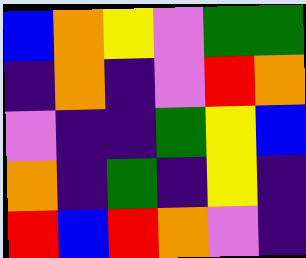[["blue", "orange", "yellow", "violet", "green", "green"], ["indigo", "orange", "indigo", "violet", "red", "orange"], ["violet", "indigo", "indigo", "green", "yellow", "blue"], ["orange", "indigo", "green", "indigo", "yellow", "indigo"], ["red", "blue", "red", "orange", "violet", "indigo"]]